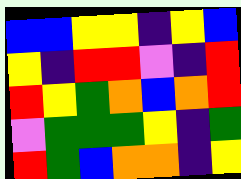[["blue", "blue", "yellow", "yellow", "indigo", "yellow", "blue"], ["yellow", "indigo", "red", "red", "violet", "indigo", "red"], ["red", "yellow", "green", "orange", "blue", "orange", "red"], ["violet", "green", "green", "green", "yellow", "indigo", "green"], ["red", "green", "blue", "orange", "orange", "indigo", "yellow"]]